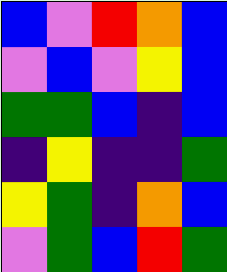[["blue", "violet", "red", "orange", "blue"], ["violet", "blue", "violet", "yellow", "blue"], ["green", "green", "blue", "indigo", "blue"], ["indigo", "yellow", "indigo", "indigo", "green"], ["yellow", "green", "indigo", "orange", "blue"], ["violet", "green", "blue", "red", "green"]]